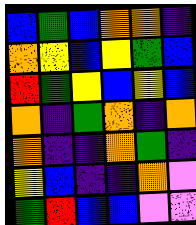[["blue", "green", "blue", "orange", "orange", "indigo"], ["orange", "yellow", "blue", "yellow", "green", "blue"], ["red", "green", "yellow", "blue", "yellow", "blue"], ["orange", "indigo", "green", "orange", "indigo", "orange"], ["orange", "indigo", "indigo", "orange", "green", "indigo"], ["yellow", "blue", "indigo", "indigo", "orange", "violet"], ["green", "red", "blue", "blue", "violet", "violet"]]